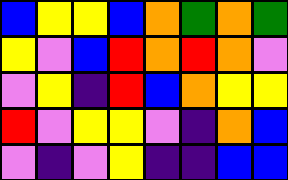[["blue", "yellow", "yellow", "blue", "orange", "green", "orange", "green"], ["yellow", "violet", "blue", "red", "orange", "red", "orange", "violet"], ["violet", "yellow", "indigo", "red", "blue", "orange", "yellow", "yellow"], ["red", "violet", "yellow", "yellow", "violet", "indigo", "orange", "blue"], ["violet", "indigo", "violet", "yellow", "indigo", "indigo", "blue", "blue"]]